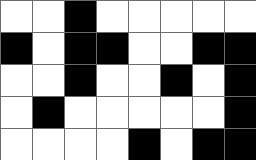[["white", "white", "black", "white", "white", "white", "white", "white"], ["black", "white", "black", "black", "white", "white", "black", "black"], ["white", "white", "black", "white", "white", "black", "white", "black"], ["white", "black", "white", "white", "white", "white", "white", "black"], ["white", "white", "white", "white", "black", "white", "black", "black"]]